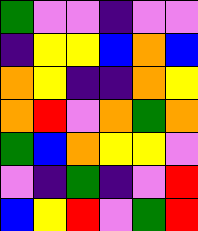[["green", "violet", "violet", "indigo", "violet", "violet"], ["indigo", "yellow", "yellow", "blue", "orange", "blue"], ["orange", "yellow", "indigo", "indigo", "orange", "yellow"], ["orange", "red", "violet", "orange", "green", "orange"], ["green", "blue", "orange", "yellow", "yellow", "violet"], ["violet", "indigo", "green", "indigo", "violet", "red"], ["blue", "yellow", "red", "violet", "green", "red"]]